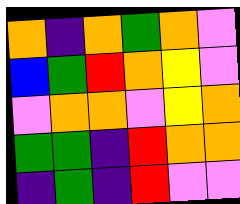[["orange", "indigo", "orange", "green", "orange", "violet"], ["blue", "green", "red", "orange", "yellow", "violet"], ["violet", "orange", "orange", "violet", "yellow", "orange"], ["green", "green", "indigo", "red", "orange", "orange"], ["indigo", "green", "indigo", "red", "violet", "violet"]]